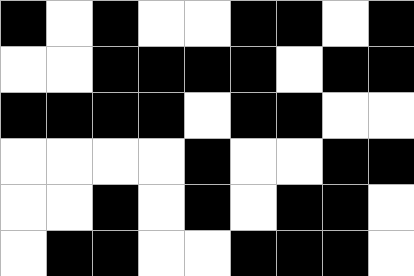[["black", "white", "black", "white", "white", "black", "black", "white", "black"], ["white", "white", "black", "black", "black", "black", "white", "black", "black"], ["black", "black", "black", "black", "white", "black", "black", "white", "white"], ["white", "white", "white", "white", "black", "white", "white", "black", "black"], ["white", "white", "black", "white", "black", "white", "black", "black", "white"], ["white", "black", "black", "white", "white", "black", "black", "black", "white"]]